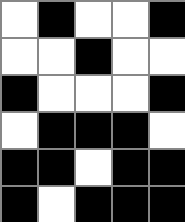[["white", "black", "white", "white", "black"], ["white", "white", "black", "white", "white"], ["black", "white", "white", "white", "black"], ["white", "black", "black", "black", "white"], ["black", "black", "white", "black", "black"], ["black", "white", "black", "black", "black"]]